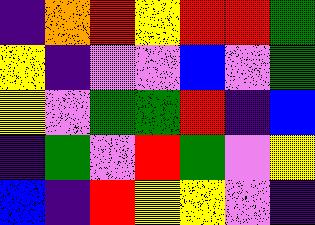[["indigo", "orange", "red", "yellow", "red", "red", "green"], ["yellow", "indigo", "violet", "violet", "blue", "violet", "green"], ["yellow", "violet", "green", "green", "red", "indigo", "blue"], ["indigo", "green", "violet", "red", "green", "violet", "yellow"], ["blue", "indigo", "red", "yellow", "yellow", "violet", "indigo"]]